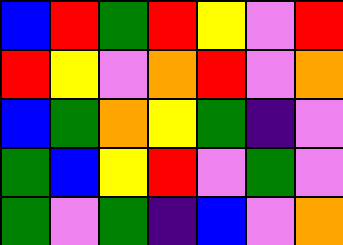[["blue", "red", "green", "red", "yellow", "violet", "red"], ["red", "yellow", "violet", "orange", "red", "violet", "orange"], ["blue", "green", "orange", "yellow", "green", "indigo", "violet"], ["green", "blue", "yellow", "red", "violet", "green", "violet"], ["green", "violet", "green", "indigo", "blue", "violet", "orange"]]